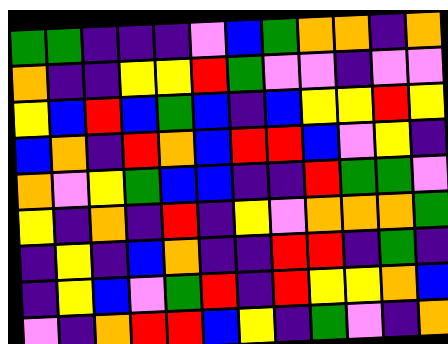[["green", "green", "indigo", "indigo", "indigo", "violet", "blue", "green", "orange", "orange", "indigo", "orange"], ["orange", "indigo", "indigo", "yellow", "yellow", "red", "green", "violet", "violet", "indigo", "violet", "violet"], ["yellow", "blue", "red", "blue", "green", "blue", "indigo", "blue", "yellow", "yellow", "red", "yellow"], ["blue", "orange", "indigo", "red", "orange", "blue", "red", "red", "blue", "violet", "yellow", "indigo"], ["orange", "violet", "yellow", "green", "blue", "blue", "indigo", "indigo", "red", "green", "green", "violet"], ["yellow", "indigo", "orange", "indigo", "red", "indigo", "yellow", "violet", "orange", "orange", "orange", "green"], ["indigo", "yellow", "indigo", "blue", "orange", "indigo", "indigo", "red", "red", "indigo", "green", "indigo"], ["indigo", "yellow", "blue", "violet", "green", "red", "indigo", "red", "yellow", "yellow", "orange", "blue"], ["violet", "indigo", "orange", "red", "red", "blue", "yellow", "indigo", "green", "violet", "indigo", "orange"]]